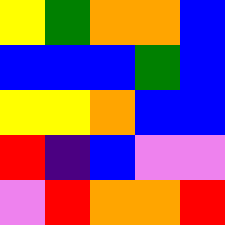[["yellow", "green", "orange", "orange", "blue"], ["blue", "blue", "blue", "green", "blue"], ["yellow", "yellow", "orange", "blue", "blue"], ["red", "indigo", "blue", "violet", "violet"], ["violet", "red", "orange", "orange", "red"]]